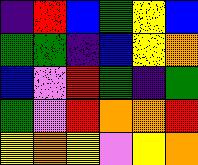[["indigo", "red", "blue", "green", "yellow", "blue"], ["green", "green", "indigo", "blue", "yellow", "orange"], ["blue", "violet", "red", "green", "indigo", "green"], ["green", "violet", "red", "orange", "orange", "red"], ["yellow", "orange", "yellow", "violet", "yellow", "orange"]]